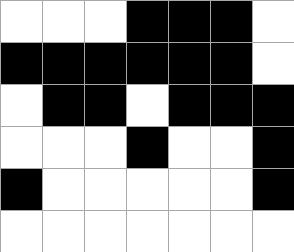[["white", "white", "white", "black", "black", "black", "white"], ["black", "black", "black", "black", "black", "black", "white"], ["white", "black", "black", "white", "black", "black", "black"], ["white", "white", "white", "black", "white", "white", "black"], ["black", "white", "white", "white", "white", "white", "black"], ["white", "white", "white", "white", "white", "white", "white"]]